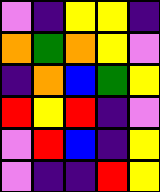[["violet", "indigo", "yellow", "yellow", "indigo"], ["orange", "green", "orange", "yellow", "violet"], ["indigo", "orange", "blue", "green", "yellow"], ["red", "yellow", "red", "indigo", "violet"], ["violet", "red", "blue", "indigo", "yellow"], ["violet", "indigo", "indigo", "red", "yellow"]]